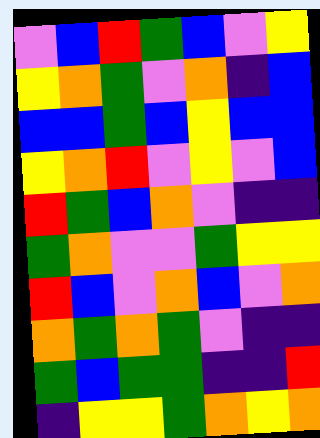[["violet", "blue", "red", "green", "blue", "violet", "yellow"], ["yellow", "orange", "green", "violet", "orange", "indigo", "blue"], ["blue", "blue", "green", "blue", "yellow", "blue", "blue"], ["yellow", "orange", "red", "violet", "yellow", "violet", "blue"], ["red", "green", "blue", "orange", "violet", "indigo", "indigo"], ["green", "orange", "violet", "violet", "green", "yellow", "yellow"], ["red", "blue", "violet", "orange", "blue", "violet", "orange"], ["orange", "green", "orange", "green", "violet", "indigo", "indigo"], ["green", "blue", "green", "green", "indigo", "indigo", "red"], ["indigo", "yellow", "yellow", "green", "orange", "yellow", "orange"]]